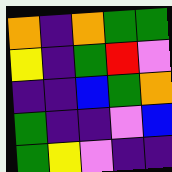[["orange", "indigo", "orange", "green", "green"], ["yellow", "indigo", "green", "red", "violet"], ["indigo", "indigo", "blue", "green", "orange"], ["green", "indigo", "indigo", "violet", "blue"], ["green", "yellow", "violet", "indigo", "indigo"]]